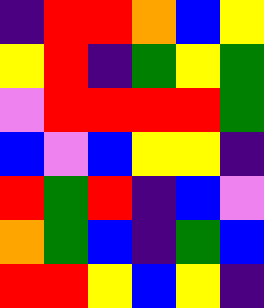[["indigo", "red", "red", "orange", "blue", "yellow"], ["yellow", "red", "indigo", "green", "yellow", "green"], ["violet", "red", "red", "red", "red", "green"], ["blue", "violet", "blue", "yellow", "yellow", "indigo"], ["red", "green", "red", "indigo", "blue", "violet"], ["orange", "green", "blue", "indigo", "green", "blue"], ["red", "red", "yellow", "blue", "yellow", "indigo"]]